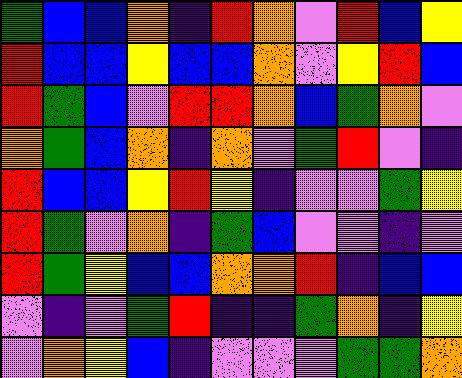[["green", "blue", "blue", "orange", "indigo", "red", "orange", "violet", "red", "blue", "yellow"], ["red", "blue", "blue", "yellow", "blue", "blue", "orange", "violet", "yellow", "red", "blue"], ["red", "green", "blue", "violet", "red", "red", "orange", "blue", "green", "orange", "violet"], ["orange", "green", "blue", "orange", "indigo", "orange", "violet", "green", "red", "violet", "indigo"], ["red", "blue", "blue", "yellow", "red", "yellow", "indigo", "violet", "violet", "green", "yellow"], ["red", "green", "violet", "orange", "indigo", "green", "blue", "violet", "violet", "indigo", "violet"], ["red", "green", "yellow", "blue", "blue", "orange", "orange", "red", "indigo", "blue", "blue"], ["violet", "indigo", "violet", "green", "red", "indigo", "indigo", "green", "orange", "indigo", "yellow"], ["violet", "orange", "yellow", "blue", "indigo", "violet", "violet", "violet", "green", "green", "orange"]]